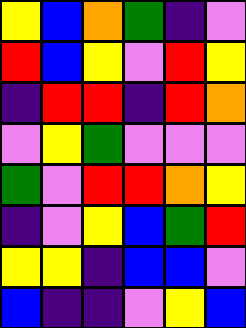[["yellow", "blue", "orange", "green", "indigo", "violet"], ["red", "blue", "yellow", "violet", "red", "yellow"], ["indigo", "red", "red", "indigo", "red", "orange"], ["violet", "yellow", "green", "violet", "violet", "violet"], ["green", "violet", "red", "red", "orange", "yellow"], ["indigo", "violet", "yellow", "blue", "green", "red"], ["yellow", "yellow", "indigo", "blue", "blue", "violet"], ["blue", "indigo", "indigo", "violet", "yellow", "blue"]]